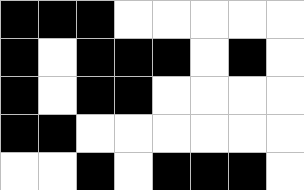[["black", "black", "black", "white", "white", "white", "white", "white"], ["black", "white", "black", "black", "black", "white", "black", "white"], ["black", "white", "black", "black", "white", "white", "white", "white"], ["black", "black", "white", "white", "white", "white", "white", "white"], ["white", "white", "black", "white", "black", "black", "black", "white"]]